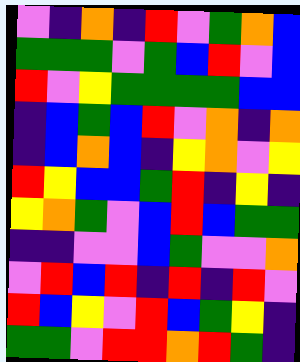[["violet", "indigo", "orange", "indigo", "red", "violet", "green", "orange", "blue"], ["green", "green", "green", "violet", "green", "blue", "red", "violet", "blue"], ["red", "violet", "yellow", "green", "green", "green", "green", "blue", "blue"], ["indigo", "blue", "green", "blue", "red", "violet", "orange", "indigo", "orange"], ["indigo", "blue", "orange", "blue", "indigo", "yellow", "orange", "violet", "yellow"], ["red", "yellow", "blue", "blue", "green", "red", "indigo", "yellow", "indigo"], ["yellow", "orange", "green", "violet", "blue", "red", "blue", "green", "green"], ["indigo", "indigo", "violet", "violet", "blue", "green", "violet", "violet", "orange"], ["violet", "red", "blue", "red", "indigo", "red", "indigo", "red", "violet"], ["red", "blue", "yellow", "violet", "red", "blue", "green", "yellow", "indigo"], ["green", "green", "violet", "red", "red", "orange", "red", "green", "indigo"]]